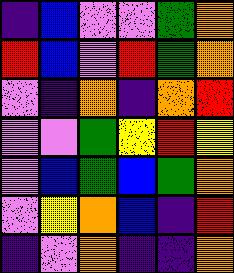[["indigo", "blue", "violet", "violet", "green", "orange"], ["red", "blue", "violet", "red", "green", "orange"], ["violet", "indigo", "orange", "indigo", "orange", "red"], ["violet", "violet", "green", "yellow", "red", "yellow"], ["violet", "blue", "green", "blue", "green", "orange"], ["violet", "yellow", "orange", "blue", "indigo", "red"], ["indigo", "violet", "orange", "indigo", "indigo", "orange"]]